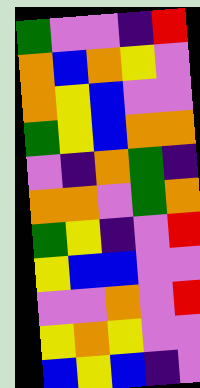[["green", "violet", "violet", "indigo", "red"], ["orange", "blue", "orange", "yellow", "violet"], ["orange", "yellow", "blue", "violet", "violet"], ["green", "yellow", "blue", "orange", "orange"], ["violet", "indigo", "orange", "green", "indigo"], ["orange", "orange", "violet", "green", "orange"], ["green", "yellow", "indigo", "violet", "red"], ["yellow", "blue", "blue", "violet", "violet"], ["violet", "violet", "orange", "violet", "red"], ["yellow", "orange", "yellow", "violet", "violet"], ["blue", "yellow", "blue", "indigo", "violet"]]